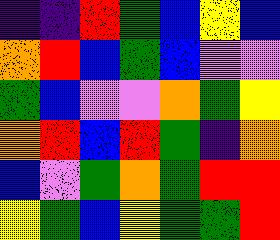[["indigo", "indigo", "red", "green", "blue", "yellow", "blue"], ["orange", "red", "blue", "green", "blue", "violet", "violet"], ["green", "blue", "violet", "violet", "orange", "green", "yellow"], ["orange", "red", "blue", "red", "green", "indigo", "orange"], ["blue", "violet", "green", "orange", "green", "red", "red"], ["yellow", "green", "blue", "yellow", "green", "green", "red"]]